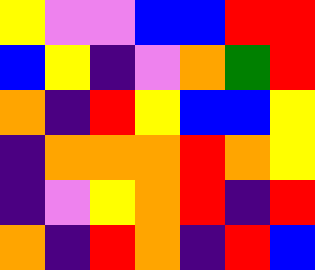[["yellow", "violet", "violet", "blue", "blue", "red", "red"], ["blue", "yellow", "indigo", "violet", "orange", "green", "red"], ["orange", "indigo", "red", "yellow", "blue", "blue", "yellow"], ["indigo", "orange", "orange", "orange", "red", "orange", "yellow"], ["indigo", "violet", "yellow", "orange", "red", "indigo", "red"], ["orange", "indigo", "red", "orange", "indigo", "red", "blue"]]